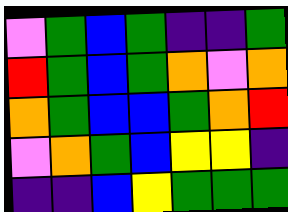[["violet", "green", "blue", "green", "indigo", "indigo", "green"], ["red", "green", "blue", "green", "orange", "violet", "orange"], ["orange", "green", "blue", "blue", "green", "orange", "red"], ["violet", "orange", "green", "blue", "yellow", "yellow", "indigo"], ["indigo", "indigo", "blue", "yellow", "green", "green", "green"]]